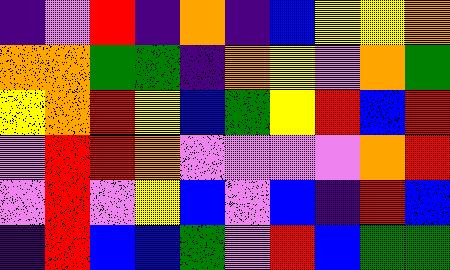[["indigo", "violet", "red", "indigo", "orange", "indigo", "blue", "yellow", "yellow", "orange"], ["orange", "orange", "green", "green", "indigo", "orange", "yellow", "violet", "orange", "green"], ["yellow", "orange", "red", "yellow", "blue", "green", "yellow", "red", "blue", "red"], ["violet", "red", "red", "orange", "violet", "violet", "violet", "violet", "orange", "red"], ["violet", "red", "violet", "yellow", "blue", "violet", "blue", "indigo", "red", "blue"], ["indigo", "red", "blue", "blue", "green", "violet", "red", "blue", "green", "green"]]